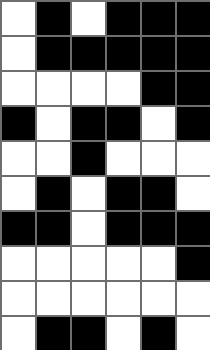[["white", "black", "white", "black", "black", "black"], ["white", "black", "black", "black", "black", "black"], ["white", "white", "white", "white", "black", "black"], ["black", "white", "black", "black", "white", "black"], ["white", "white", "black", "white", "white", "white"], ["white", "black", "white", "black", "black", "white"], ["black", "black", "white", "black", "black", "black"], ["white", "white", "white", "white", "white", "black"], ["white", "white", "white", "white", "white", "white"], ["white", "black", "black", "white", "black", "white"]]